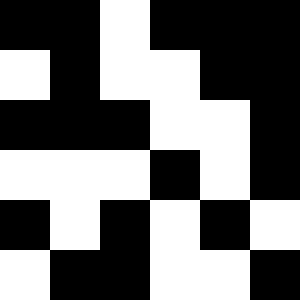[["black", "black", "white", "black", "black", "black"], ["white", "black", "white", "white", "black", "black"], ["black", "black", "black", "white", "white", "black"], ["white", "white", "white", "black", "white", "black"], ["black", "white", "black", "white", "black", "white"], ["white", "black", "black", "white", "white", "black"]]